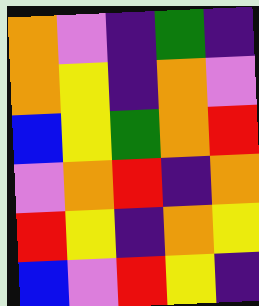[["orange", "violet", "indigo", "green", "indigo"], ["orange", "yellow", "indigo", "orange", "violet"], ["blue", "yellow", "green", "orange", "red"], ["violet", "orange", "red", "indigo", "orange"], ["red", "yellow", "indigo", "orange", "yellow"], ["blue", "violet", "red", "yellow", "indigo"]]